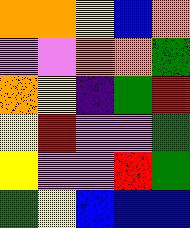[["orange", "orange", "yellow", "blue", "orange"], ["violet", "violet", "orange", "orange", "green"], ["orange", "yellow", "indigo", "green", "red"], ["yellow", "red", "violet", "violet", "green"], ["yellow", "violet", "violet", "red", "green"], ["green", "yellow", "blue", "blue", "blue"]]